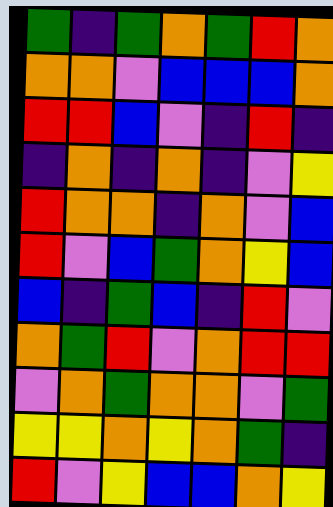[["green", "indigo", "green", "orange", "green", "red", "orange"], ["orange", "orange", "violet", "blue", "blue", "blue", "orange"], ["red", "red", "blue", "violet", "indigo", "red", "indigo"], ["indigo", "orange", "indigo", "orange", "indigo", "violet", "yellow"], ["red", "orange", "orange", "indigo", "orange", "violet", "blue"], ["red", "violet", "blue", "green", "orange", "yellow", "blue"], ["blue", "indigo", "green", "blue", "indigo", "red", "violet"], ["orange", "green", "red", "violet", "orange", "red", "red"], ["violet", "orange", "green", "orange", "orange", "violet", "green"], ["yellow", "yellow", "orange", "yellow", "orange", "green", "indigo"], ["red", "violet", "yellow", "blue", "blue", "orange", "yellow"]]